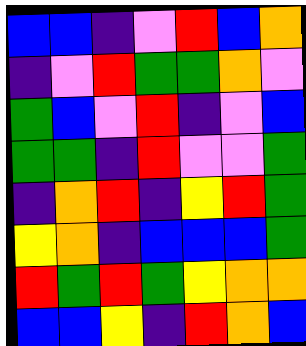[["blue", "blue", "indigo", "violet", "red", "blue", "orange"], ["indigo", "violet", "red", "green", "green", "orange", "violet"], ["green", "blue", "violet", "red", "indigo", "violet", "blue"], ["green", "green", "indigo", "red", "violet", "violet", "green"], ["indigo", "orange", "red", "indigo", "yellow", "red", "green"], ["yellow", "orange", "indigo", "blue", "blue", "blue", "green"], ["red", "green", "red", "green", "yellow", "orange", "orange"], ["blue", "blue", "yellow", "indigo", "red", "orange", "blue"]]